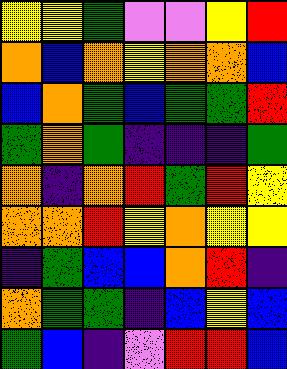[["yellow", "yellow", "green", "violet", "violet", "yellow", "red"], ["orange", "blue", "orange", "yellow", "orange", "orange", "blue"], ["blue", "orange", "green", "blue", "green", "green", "red"], ["green", "orange", "green", "indigo", "indigo", "indigo", "green"], ["orange", "indigo", "orange", "red", "green", "red", "yellow"], ["orange", "orange", "red", "yellow", "orange", "yellow", "yellow"], ["indigo", "green", "blue", "blue", "orange", "red", "indigo"], ["orange", "green", "green", "indigo", "blue", "yellow", "blue"], ["green", "blue", "indigo", "violet", "red", "red", "blue"]]